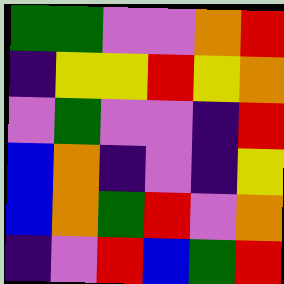[["green", "green", "violet", "violet", "orange", "red"], ["indigo", "yellow", "yellow", "red", "yellow", "orange"], ["violet", "green", "violet", "violet", "indigo", "red"], ["blue", "orange", "indigo", "violet", "indigo", "yellow"], ["blue", "orange", "green", "red", "violet", "orange"], ["indigo", "violet", "red", "blue", "green", "red"]]